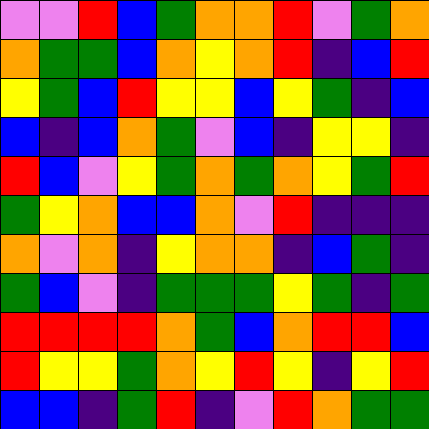[["violet", "violet", "red", "blue", "green", "orange", "orange", "red", "violet", "green", "orange"], ["orange", "green", "green", "blue", "orange", "yellow", "orange", "red", "indigo", "blue", "red"], ["yellow", "green", "blue", "red", "yellow", "yellow", "blue", "yellow", "green", "indigo", "blue"], ["blue", "indigo", "blue", "orange", "green", "violet", "blue", "indigo", "yellow", "yellow", "indigo"], ["red", "blue", "violet", "yellow", "green", "orange", "green", "orange", "yellow", "green", "red"], ["green", "yellow", "orange", "blue", "blue", "orange", "violet", "red", "indigo", "indigo", "indigo"], ["orange", "violet", "orange", "indigo", "yellow", "orange", "orange", "indigo", "blue", "green", "indigo"], ["green", "blue", "violet", "indigo", "green", "green", "green", "yellow", "green", "indigo", "green"], ["red", "red", "red", "red", "orange", "green", "blue", "orange", "red", "red", "blue"], ["red", "yellow", "yellow", "green", "orange", "yellow", "red", "yellow", "indigo", "yellow", "red"], ["blue", "blue", "indigo", "green", "red", "indigo", "violet", "red", "orange", "green", "green"]]